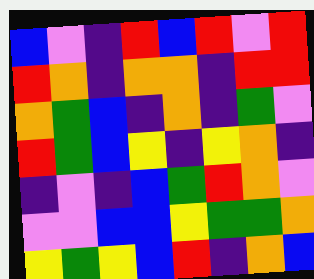[["blue", "violet", "indigo", "red", "blue", "red", "violet", "red"], ["red", "orange", "indigo", "orange", "orange", "indigo", "red", "red"], ["orange", "green", "blue", "indigo", "orange", "indigo", "green", "violet"], ["red", "green", "blue", "yellow", "indigo", "yellow", "orange", "indigo"], ["indigo", "violet", "indigo", "blue", "green", "red", "orange", "violet"], ["violet", "violet", "blue", "blue", "yellow", "green", "green", "orange"], ["yellow", "green", "yellow", "blue", "red", "indigo", "orange", "blue"]]